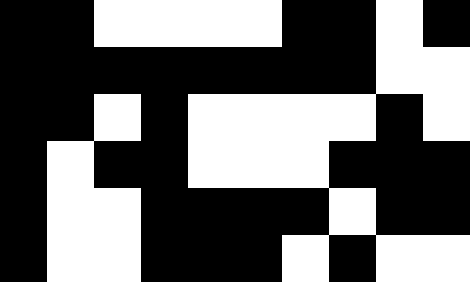[["black", "black", "white", "white", "white", "white", "black", "black", "white", "black"], ["black", "black", "black", "black", "black", "black", "black", "black", "white", "white"], ["black", "black", "white", "black", "white", "white", "white", "white", "black", "white"], ["black", "white", "black", "black", "white", "white", "white", "black", "black", "black"], ["black", "white", "white", "black", "black", "black", "black", "white", "black", "black"], ["black", "white", "white", "black", "black", "black", "white", "black", "white", "white"]]